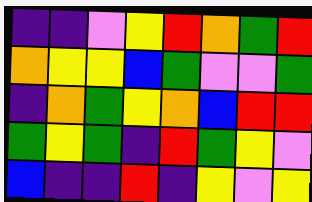[["indigo", "indigo", "violet", "yellow", "red", "orange", "green", "red"], ["orange", "yellow", "yellow", "blue", "green", "violet", "violet", "green"], ["indigo", "orange", "green", "yellow", "orange", "blue", "red", "red"], ["green", "yellow", "green", "indigo", "red", "green", "yellow", "violet"], ["blue", "indigo", "indigo", "red", "indigo", "yellow", "violet", "yellow"]]